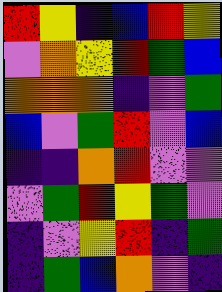[["red", "yellow", "indigo", "blue", "red", "yellow"], ["violet", "orange", "yellow", "red", "green", "blue"], ["orange", "orange", "orange", "indigo", "violet", "green"], ["blue", "violet", "green", "red", "violet", "blue"], ["indigo", "indigo", "orange", "red", "violet", "violet"], ["violet", "green", "red", "yellow", "green", "violet"], ["indigo", "violet", "yellow", "red", "indigo", "green"], ["indigo", "green", "blue", "orange", "violet", "indigo"]]